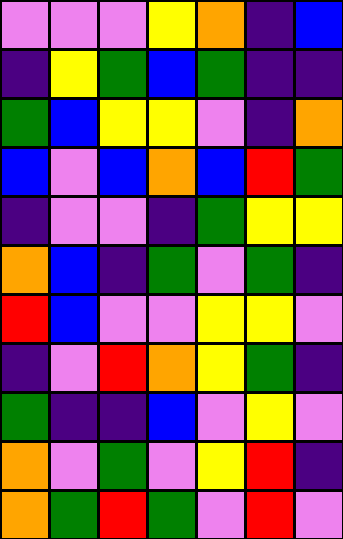[["violet", "violet", "violet", "yellow", "orange", "indigo", "blue"], ["indigo", "yellow", "green", "blue", "green", "indigo", "indigo"], ["green", "blue", "yellow", "yellow", "violet", "indigo", "orange"], ["blue", "violet", "blue", "orange", "blue", "red", "green"], ["indigo", "violet", "violet", "indigo", "green", "yellow", "yellow"], ["orange", "blue", "indigo", "green", "violet", "green", "indigo"], ["red", "blue", "violet", "violet", "yellow", "yellow", "violet"], ["indigo", "violet", "red", "orange", "yellow", "green", "indigo"], ["green", "indigo", "indigo", "blue", "violet", "yellow", "violet"], ["orange", "violet", "green", "violet", "yellow", "red", "indigo"], ["orange", "green", "red", "green", "violet", "red", "violet"]]